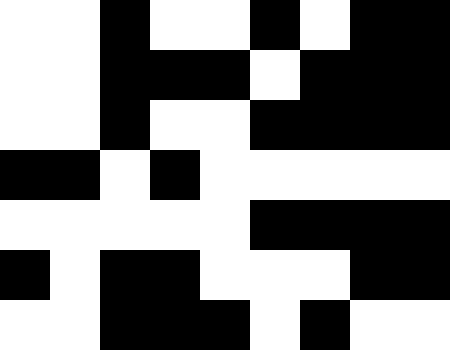[["white", "white", "black", "white", "white", "black", "white", "black", "black"], ["white", "white", "black", "black", "black", "white", "black", "black", "black"], ["white", "white", "black", "white", "white", "black", "black", "black", "black"], ["black", "black", "white", "black", "white", "white", "white", "white", "white"], ["white", "white", "white", "white", "white", "black", "black", "black", "black"], ["black", "white", "black", "black", "white", "white", "white", "black", "black"], ["white", "white", "black", "black", "black", "white", "black", "white", "white"]]